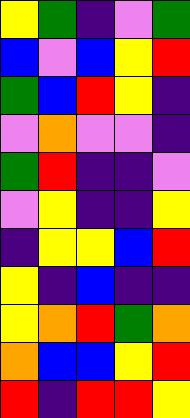[["yellow", "green", "indigo", "violet", "green"], ["blue", "violet", "blue", "yellow", "red"], ["green", "blue", "red", "yellow", "indigo"], ["violet", "orange", "violet", "violet", "indigo"], ["green", "red", "indigo", "indigo", "violet"], ["violet", "yellow", "indigo", "indigo", "yellow"], ["indigo", "yellow", "yellow", "blue", "red"], ["yellow", "indigo", "blue", "indigo", "indigo"], ["yellow", "orange", "red", "green", "orange"], ["orange", "blue", "blue", "yellow", "red"], ["red", "indigo", "red", "red", "yellow"]]